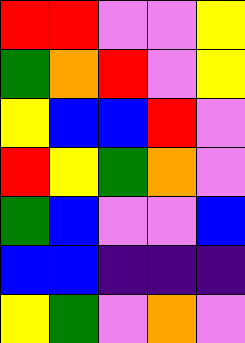[["red", "red", "violet", "violet", "yellow"], ["green", "orange", "red", "violet", "yellow"], ["yellow", "blue", "blue", "red", "violet"], ["red", "yellow", "green", "orange", "violet"], ["green", "blue", "violet", "violet", "blue"], ["blue", "blue", "indigo", "indigo", "indigo"], ["yellow", "green", "violet", "orange", "violet"]]